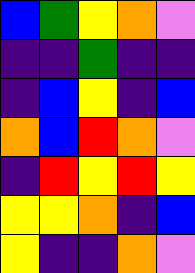[["blue", "green", "yellow", "orange", "violet"], ["indigo", "indigo", "green", "indigo", "indigo"], ["indigo", "blue", "yellow", "indigo", "blue"], ["orange", "blue", "red", "orange", "violet"], ["indigo", "red", "yellow", "red", "yellow"], ["yellow", "yellow", "orange", "indigo", "blue"], ["yellow", "indigo", "indigo", "orange", "violet"]]